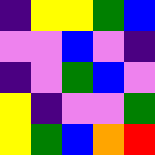[["indigo", "yellow", "yellow", "green", "blue"], ["violet", "violet", "blue", "violet", "indigo"], ["indigo", "violet", "green", "blue", "violet"], ["yellow", "indigo", "violet", "violet", "green"], ["yellow", "green", "blue", "orange", "red"]]